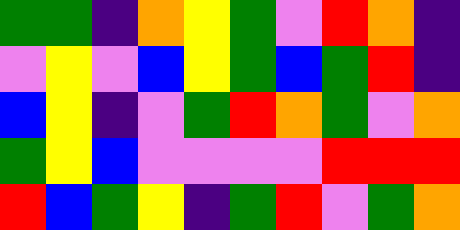[["green", "green", "indigo", "orange", "yellow", "green", "violet", "red", "orange", "indigo"], ["violet", "yellow", "violet", "blue", "yellow", "green", "blue", "green", "red", "indigo"], ["blue", "yellow", "indigo", "violet", "green", "red", "orange", "green", "violet", "orange"], ["green", "yellow", "blue", "violet", "violet", "violet", "violet", "red", "red", "red"], ["red", "blue", "green", "yellow", "indigo", "green", "red", "violet", "green", "orange"]]